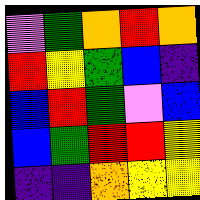[["violet", "green", "orange", "red", "orange"], ["red", "yellow", "green", "blue", "indigo"], ["blue", "red", "green", "violet", "blue"], ["blue", "green", "red", "red", "yellow"], ["indigo", "indigo", "orange", "yellow", "yellow"]]